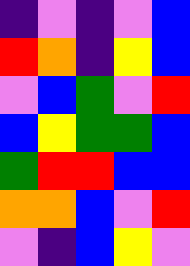[["indigo", "violet", "indigo", "violet", "blue"], ["red", "orange", "indigo", "yellow", "blue"], ["violet", "blue", "green", "violet", "red"], ["blue", "yellow", "green", "green", "blue"], ["green", "red", "red", "blue", "blue"], ["orange", "orange", "blue", "violet", "red"], ["violet", "indigo", "blue", "yellow", "violet"]]